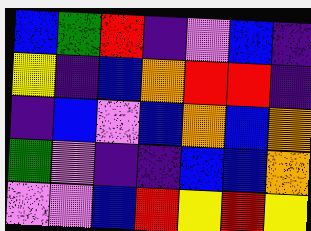[["blue", "green", "red", "indigo", "violet", "blue", "indigo"], ["yellow", "indigo", "blue", "orange", "red", "red", "indigo"], ["indigo", "blue", "violet", "blue", "orange", "blue", "orange"], ["green", "violet", "indigo", "indigo", "blue", "blue", "orange"], ["violet", "violet", "blue", "red", "yellow", "red", "yellow"]]